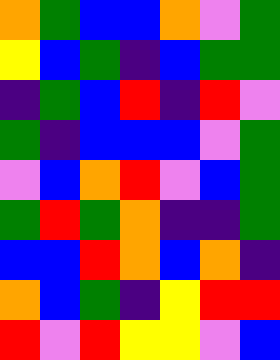[["orange", "green", "blue", "blue", "orange", "violet", "green"], ["yellow", "blue", "green", "indigo", "blue", "green", "green"], ["indigo", "green", "blue", "red", "indigo", "red", "violet"], ["green", "indigo", "blue", "blue", "blue", "violet", "green"], ["violet", "blue", "orange", "red", "violet", "blue", "green"], ["green", "red", "green", "orange", "indigo", "indigo", "green"], ["blue", "blue", "red", "orange", "blue", "orange", "indigo"], ["orange", "blue", "green", "indigo", "yellow", "red", "red"], ["red", "violet", "red", "yellow", "yellow", "violet", "blue"]]